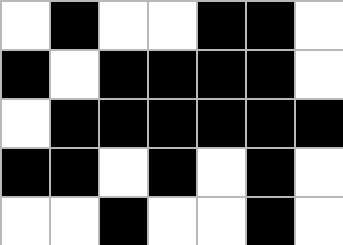[["white", "black", "white", "white", "black", "black", "white"], ["black", "white", "black", "black", "black", "black", "white"], ["white", "black", "black", "black", "black", "black", "black"], ["black", "black", "white", "black", "white", "black", "white"], ["white", "white", "black", "white", "white", "black", "white"]]